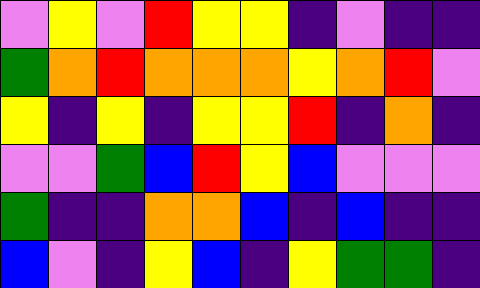[["violet", "yellow", "violet", "red", "yellow", "yellow", "indigo", "violet", "indigo", "indigo"], ["green", "orange", "red", "orange", "orange", "orange", "yellow", "orange", "red", "violet"], ["yellow", "indigo", "yellow", "indigo", "yellow", "yellow", "red", "indigo", "orange", "indigo"], ["violet", "violet", "green", "blue", "red", "yellow", "blue", "violet", "violet", "violet"], ["green", "indigo", "indigo", "orange", "orange", "blue", "indigo", "blue", "indigo", "indigo"], ["blue", "violet", "indigo", "yellow", "blue", "indigo", "yellow", "green", "green", "indigo"]]